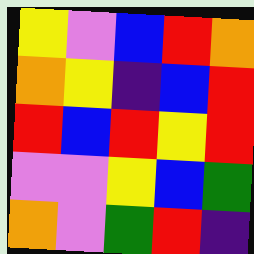[["yellow", "violet", "blue", "red", "orange"], ["orange", "yellow", "indigo", "blue", "red"], ["red", "blue", "red", "yellow", "red"], ["violet", "violet", "yellow", "blue", "green"], ["orange", "violet", "green", "red", "indigo"]]